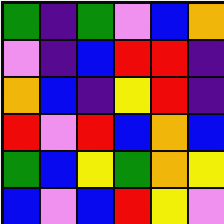[["green", "indigo", "green", "violet", "blue", "orange"], ["violet", "indigo", "blue", "red", "red", "indigo"], ["orange", "blue", "indigo", "yellow", "red", "indigo"], ["red", "violet", "red", "blue", "orange", "blue"], ["green", "blue", "yellow", "green", "orange", "yellow"], ["blue", "violet", "blue", "red", "yellow", "violet"]]